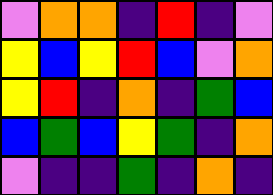[["violet", "orange", "orange", "indigo", "red", "indigo", "violet"], ["yellow", "blue", "yellow", "red", "blue", "violet", "orange"], ["yellow", "red", "indigo", "orange", "indigo", "green", "blue"], ["blue", "green", "blue", "yellow", "green", "indigo", "orange"], ["violet", "indigo", "indigo", "green", "indigo", "orange", "indigo"]]